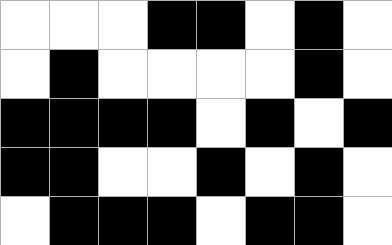[["white", "white", "white", "black", "black", "white", "black", "white"], ["white", "black", "white", "white", "white", "white", "black", "white"], ["black", "black", "black", "black", "white", "black", "white", "black"], ["black", "black", "white", "white", "black", "white", "black", "white"], ["white", "black", "black", "black", "white", "black", "black", "white"]]